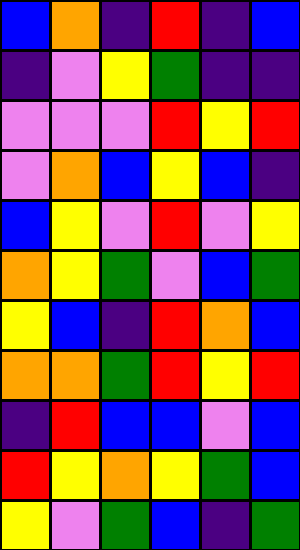[["blue", "orange", "indigo", "red", "indigo", "blue"], ["indigo", "violet", "yellow", "green", "indigo", "indigo"], ["violet", "violet", "violet", "red", "yellow", "red"], ["violet", "orange", "blue", "yellow", "blue", "indigo"], ["blue", "yellow", "violet", "red", "violet", "yellow"], ["orange", "yellow", "green", "violet", "blue", "green"], ["yellow", "blue", "indigo", "red", "orange", "blue"], ["orange", "orange", "green", "red", "yellow", "red"], ["indigo", "red", "blue", "blue", "violet", "blue"], ["red", "yellow", "orange", "yellow", "green", "blue"], ["yellow", "violet", "green", "blue", "indigo", "green"]]